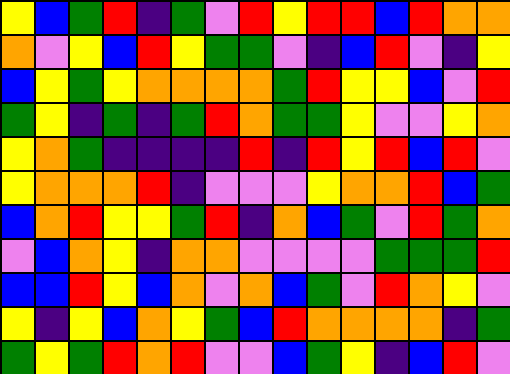[["yellow", "blue", "green", "red", "indigo", "green", "violet", "red", "yellow", "red", "red", "blue", "red", "orange", "orange"], ["orange", "violet", "yellow", "blue", "red", "yellow", "green", "green", "violet", "indigo", "blue", "red", "violet", "indigo", "yellow"], ["blue", "yellow", "green", "yellow", "orange", "orange", "orange", "orange", "green", "red", "yellow", "yellow", "blue", "violet", "red"], ["green", "yellow", "indigo", "green", "indigo", "green", "red", "orange", "green", "green", "yellow", "violet", "violet", "yellow", "orange"], ["yellow", "orange", "green", "indigo", "indigo", "indigo", "indigo", "red", "indigo", "red", "yellow", "red", "blue", "red", "violet"], ["yellow", "orange", "orange", "orange", "red", "indigo", "violet", "violet", "violet", "yellow", "orange", "orange", "red", "blue", "green"], ["blue", "orange", "red", "yellow", "yellow", "green", "red", "indigo", "orange", "blue", "green", "violet", "red", "green", "orange"], ["violet", "blue", "orange", "yellow", "indigo", "orange", "orange", "violet", "violet", "violet", "violet", "green", "green", "green", "red"], ["blue", "blue", "red", "yellow", "blue", "orange", "violet", "orange", "blue", "green", "violet", "red", "orange", "yellow", "violet"], ["yellow", "indigo", "yellow", "blue", "orange", "yellow", "green", "blue", "red", "orange", "orange", "orange", "orange", "indigo", "green"], ["green", "yellow", "green", "red", "orange", "red", "violet", "violet", "blue", "green", "yellow", "indigo", "blue", "red", "violet"]]